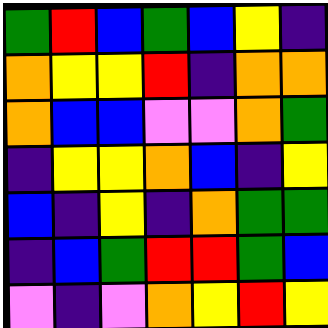[["green", "red", "blue", "green", "blue", "yellow", "indigo"], ["orange", "yellow", "yellow", "red", "indigo", "orange", "orange"], ["orange", "blue", "blue", "violet", "violet", "orange", "green"], ["indigo", "yellow", "yellow", "orange", "blue", "indigo", "yellow"], ["blue", "indigo", "yellow", "indigo", "orange", "green", "green"], ["indigo", "blue", "green", "red", "red", "green", "blue"], ["violet", "indigo", "violet", "orange", "yellow", "red", "yellow"]]